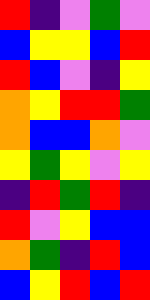[["red", "indigo", "violet", "green", "violet"], ["blue", "yellow", "yellow", "blue", "red"], ["red", "blue", "violet", "indigo", "yellow"], ["orange", "yellow", "red", "red", "green"], ["orange", "blue", "blue", "orange", "violet"], ["yellow", "green", "yellow", "violet", "yellow"], ["indigo", "red", "green", "red", "indigo"], ["red", "violet", "yellow", "blue", "blue"], ["orange", "green", "indigo", "red", "blue"], ["blue", "yellow", "red", "blue", "red"]]